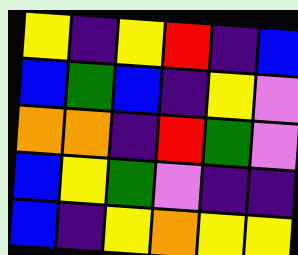[["yellow", "indigo", "yellow", "red", "indigo", "blue"], ["blue", "green", "blue", "indigo", "yellow", "violet"], ["orange", "orange", "indigo", "red", "green", "violet"], ["blue", "yellow", "green", "violet", "indigo", "indigo"], ["blue", "indigo", "yellow", "orange", "yellow", "yellow"]]